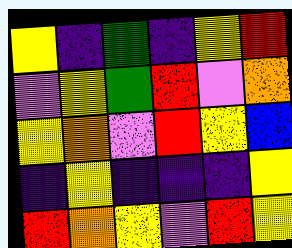[["yellow", "indigo", "green", "indigo", "yellow", "red"], ["violet", "yellow", "green", "red", "violet", "orange"], ["yellow", "orange", "violet", "red", "yellow", "blue"], ["indigo", "yellow", "indigo", "indigo", "indigo", "yellow"], ["red", "orange", "yellow", "violet", "red", "yellow"]]